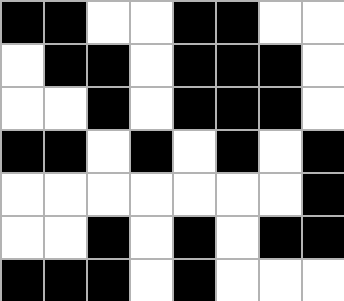[["black", "black", "white", "white", "black", "black", "white", "white"], ["white", "black", "black", "white", "black", "black", "black", "white"], ["white", "white", "black", "white", "black", "black", "black", "white"], ["black", "black", "white", "black", "white", "black", "white", "black"], ["white", "white", "white", "white", "white", "white", "white", "black"], ["white", "white", "black", "white", "black", "white", "black", "black"], ["black", "black", "black", "white", "black", "white", "white", "white"]]